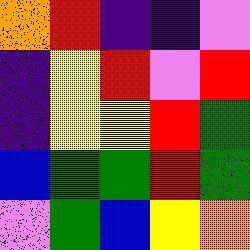[["orange", "red", "indigo", "indigo", "violet"], ["indigo", "yellow", "red", "violet", "red"], ["indigo", "yellow", "yellow", "red", "green"], ["blue", "green", "green", "red", "green"], ["violet", "green", "blue", "yellow", "orange"]]